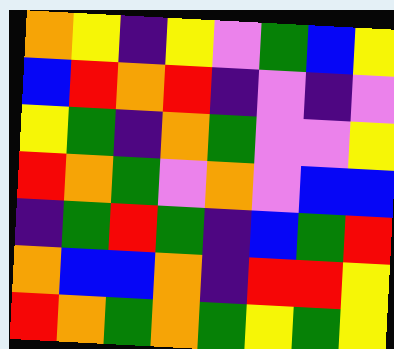[["orange", "yellow", "indigo", "yellow", "violet", "green", "blue", "yellow"], ["blue", "red", "orange", "red", "indigo", "violet", "indigo", "violet"], ["yellow", "green", "indigo", "orange", "green", "violet", "violet", "yellow"], ["red", "orange", "green", "violet", "orange", "violet", "blue", "blue"], ["indigo", "green", "red", "green", "indigo", "blue", "green", "red"], ["orange", "blue", "blue", "orange", "indigo", "red", "red", "yellow"], ["red", "orange", "green", "orange", "green", "yellow", "green", "yellow"]]